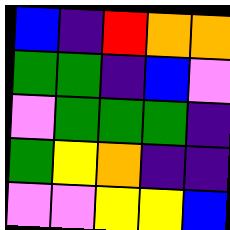[["blue", "indigo", "red", "orange", "orange"], ["green", "green", "indigo", "blue", "violet"], ["violet", "green", "green", "green", "indigo"], ["green", "yellow", "orange", "indigo", "indigo"], ["violet", "violet", "yellow", "yellow", "blue"]]